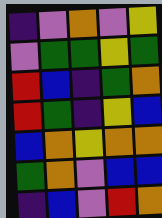[["indigo", "violet", "orange", "violet", "yellow"], ["violet", "green", "green", "yellow", "green"], ["red", "blue", "indigo", "green", "orange"], ["red", "green", "indigo", "yellow", "blue"], ["blue", "orange", "yellow", "orange", "orange"], ["green", "orange", "violet", "blue", "blue"], ["indigo", "blue", "violet", "red", "orange"]]